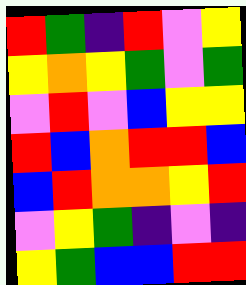[["red", "green", "indigo", "red", "violet", "yellow"], ["yellow", "orange", "yellow", "green", "violet", "green"], ["violet", "red", "violet", "blue", "yellow", "yellow"], ["red", "blue", "orange", "red", "red", "blue"], ["blue", "red", "orange", "orange", "yellow", "red"], ["violet", "yellow", "green", "indigo", "violet", "indigo"], ["yellow", "green", "blue", "blue", "red", "red"]]